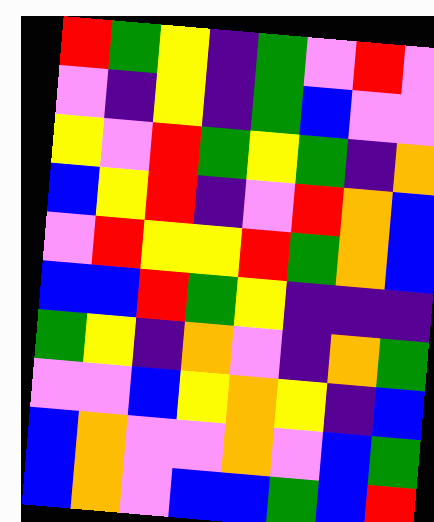[["red", "green", "yellow", "indigo", "green", "violet", "red", "violet"], ["violet", "indigo", "yellow", "indigo", "green", "blue", "violet", "violet"], ["yellow", "violet", "red", "green", "yellow", "green", "indigo", "orange"], ["blue", "yellow", "red", "indigo", "violet", "red", "orange", "blue"], ["violet", "red", "yellow", "yellow", "red", "green", "orange", "blue"], ["blue", "blue", "red", "green", "yellow", "indigo", "indigo", "indigo"], ["green", "yellow", "indigo", "orange", "violet", "indigo", "orange", "green"], ["violet", "violet", "blue", "yellow", "orange", "yellow", "indigo", "blue"], ["blue", "orange", "violet", "violet", "orange", "violet", "blue", "green"], ["blue", "orange", "violet", "blue", "blue", "green", "blue", "red"]]